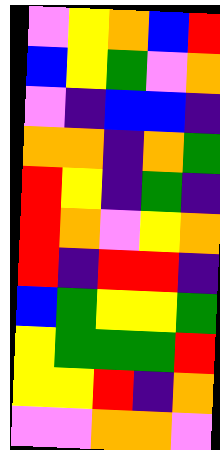[["violet", "yellow", "orange", "blue", "red"], ["blue", "yellow", "green", "violet", "orange"], ["violet", "indigo", "blue", "blue", "indigo"], ["orange", "orange", "indigo", "orange", "green"], ["red", "yellow", "indigo", "green", "indigo"], ["red", "orange", "violet", "yellow", "orange"], ["red", "indigo", "red", "red", "indigo"], ["blue", "green", "yellow", "yellow", "green"], ["yellow", "green", "green", "green", "red"], ["yellow", "yellow", "red", "indigo", "orange"], ["violet", "violet", "orange", "orange", "violet"]]